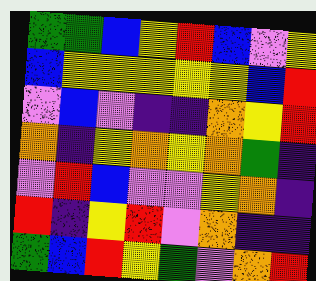[["green", "green", "blue", "yellow", "red", "blue", "violet", "yellow"], ["blue", "yellow", "yellow", "yellow", "yellow", "yellow", "blue", "red"], ["violet", "blue", "violet", "indigo", "indigo", "orange", "yellow", "red"], ["orange", "indigo", "yellow", "orange", "yellow", "orange", "green", "indigo"], ["violet", "red", "blue", "violet", "violet", "yellow", "orange", "indigo"], ["red", "indigo", "yellow", "red", "violet", "orange", "indigo", "indigo"], ["green", "blue", "red", "yellow", "green", "violet", "orange", "red"]]